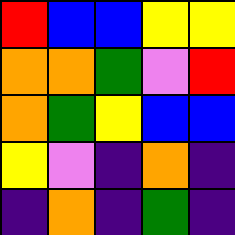[["red", "blue", "blue", "yellow", "yellow"], ["orange", "orange", "green", "violet", "red"], ["orange", "green", "yellow", "blue", "blue"], ["yellow", "violet", "indigo", "orange", "indigo"], ["indigo", "orange", "indigo", "green", "indigo"]]